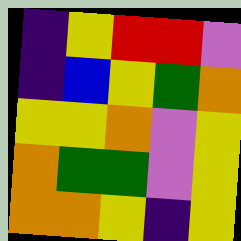[["indigo", "yellow", "red", "red", "violet"], ["indigo", "blue", "yellow", "green", "orange"], ["yellow", "yellow", "orange", "violet", "yellow"], ["orange", "green", "green", "violet", "yellow"], ["orange", "orange", "yellow", "indigo", "yellow"]]